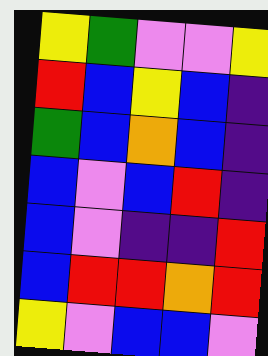[["yellow", "green", "violet", "violet", "yellow"], ["red", "blue", "yellow", "blue", "indigo"], ["green", "blue", "orange", "blue", "indigo"], ["blue", "violet", "blue", "red", "indigo"], ["blue", "violet", "indigo", "indigo", "red"], ["blue", "red", "red", "orange", "red"], ["yellow", "violet", "blue", "blue", "violet"]]